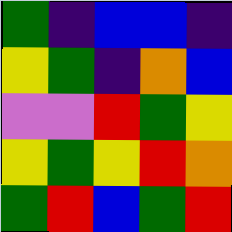[["green", "indigo", "blue", "blue", "indigo"], ["yellow", "green", "indigo", "orange", "blue"], ["violet", "violet", "red", "green", "yellow"], ["yellow", "green", "yellow", "red", "orange"], ["green", "red", "blue", "green", "red"]]